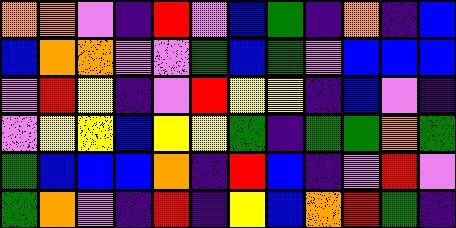[["orange", "orange", "violet", "indigo", "red", "violet", "blue", "green", "indigo", "orange", "indigo", "blue"], ["blue", "orange", "orange", "violet", "violet", "green", "blue", "green", "violet", "blue", "blue", "blue"], ["violet", "red", "yellow", "indigo", "violet", "red", "yellow", "yellow", "indigo", "blue", "violet", "indigo"], ["violet", "yellow", "yellow", "blue", "yellow", "yellow", "green", "indigo", "green", "green", "orange", "green"], ["green", "blue", "blue", "blue", "orange", "indigo", "red", "blue", "indigo", "violet", "red", "violet"], ["green", "orange", "violet", "indigo", "red", "indigo", "yellow", "blue", "orange", "red", "green", "indigo"]]